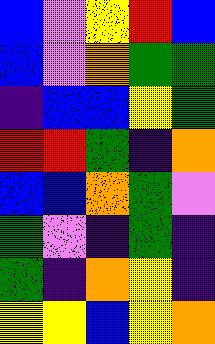[["blue", "violet", "yellow", "red", "blue"], ["blue", "violet", "orange", "green", "green"], ["indigo", "blue", "blue", "yellow", "green"], ["red", "red", "green", "indigo", "orange"], ["blue", "blue", "orange", "green", "violet"], ["green", "violet", "indigo", "green", "indigo"], ["green", "indigo", "orange", "yellow", "indigo"], ["yellow", "yellow", "blue", "yellow", "orange"]]